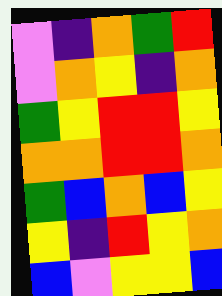[["violet", "indigo", "orange", "green", "red"], ["violet", "orange", "yellow", "indigo", "orange"], ["green", "yellow", "red", "red", "yellow"], ["orange", "orange", "red", "red", "orange"], ["green", "blue", "orange", "blue", "yellow"], ["yellow", "indigo", "red", "yellow", "orange"], ["blue", "violet", "yellow", "yellow", "blue"]]